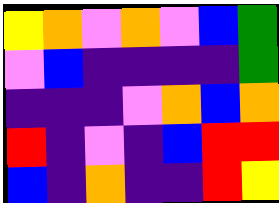[["yellow", "orange", "violet", "orange", "violet", "blue", "green"], ["violet", "blue", "indigo", "indigo", "indigo", "indigo", "green"], ["indigo", "indigo", "indigo", "violet", "orange", "blue", "orange"], ["red", "indigo", "violet", "indigo", "blue", "red", "red"], ["blue", "indigo", "orange", "indigo", "indigo", "red", "yellow"]]